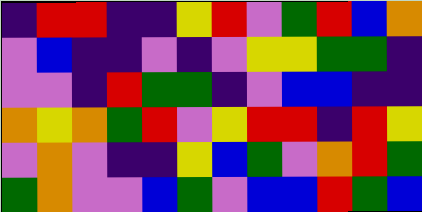[["indigo", "red", "red", "indigo", "indigo", "yellow", "red", "violet", "green", "red", "blue", "orange"], ["violet", "blue", "indigo", "indigo", "violet", "indigo", "violet", "yellow", "yellow", "green", "green", "indigo"], ["violet", "violet", "indigo", "red", "green", "green", "indigo", "violet", "blue", "blue", "indigo", "indigo"], ["orange", "yellow", "orange", "green", "red", "violet", "yellow", "red", "red", "indigo", "red", "yellow"], ["violet", "orange", "violet", "indigo", "indigo", "yellow", "blue", "green", "violet", "orange", "red", "green"], ["green", "orange", "violet", "violet", "blue", "green", "violet", "blue", "blue", "red", "green", "blue"]]